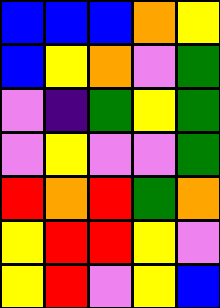[["blue", "blue", "blue", "orange", "yellow"], ["blue", "yellow", "orange", "violet", "green"], ["violet", "indigo", "green", "yellow", "green"], ["violet", "yellow", "violet", "violet", "green"], ["red", "orange", "red", "green", "orange"], ["yellow", "red", "red", "yellow", "violet"], ["yellow", "red", "violet", "yellow", "blue"]]